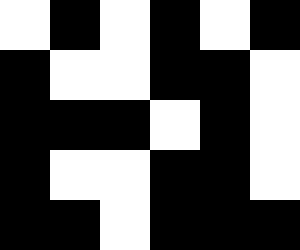[["white", "black", "white", "black", "white", "black"], ["black", "white", "white", "black", "black", "white"], ["black", "black", "black", "white", "black", "white"], ["black", "white", "white", "black", "black", "white"], ["black", "black", "white", "black", "black", "black"]]